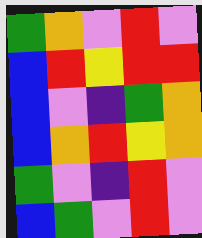[["green", "orange", "violet", "red", "violet"], ["blue", "red", "yellow", "red", "red"], ["blue", "violet", "indigo", "green", "orange"], ["blue", "orange", "red", "yellow", "orange"], ["green", "violet", "indigo", "red", "violet"], ["blue", "green", "violet", "red", "violet"]]